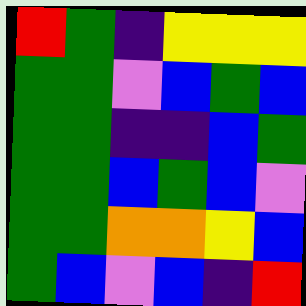[["red", "green", "indigo", "yellow", "yellow", "yellow"], ["green", "green", "violet", "blue", "green", "blue"], ["green", "green", "indigo", "indigo", "blue", "green"], ["green", "green", "blue", "green", "blue", "violet"], ["green", "green", "orange", "orange", "yellow", "blue"], ["green", "blue", "violet", "blue", "indigo", "red"]]